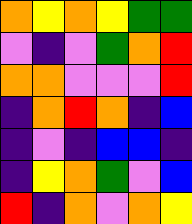[["orange", "yellow", "orange", "yellow", "green", "green"], ["violet", "indigo", "violet", "green", "orange", "red"], ["orange", "orange", "violet", "violet", "violet", "red"], ["indigo", "orange", "red", "orange", "indigo", "blue"], ["indigo", "violet", "indigo", "blue", "blue", "indigo"], ["indigo", "yellow", "orange", "green", "violet", "blue"], ["red", "indigo", "orange", "violet", "orange", "yellow"]]